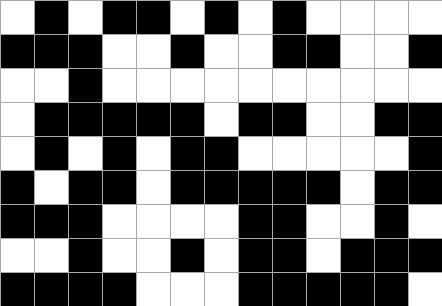[["white", "black", "white", "black", "black", "white", "black", "white", "black", "white", "white", "white", "white"], ["black", "black", "black", "white", "white", "black", "white", "white", "black", "black", "white", "white", "black"], ["white", "white", "black", "white", "white", "white", "white", "white", "white", "white", "white", "white", "white"], ["white", "black", "black", "black", "black", "black", "white", "black", "black", "white", "white", "black", "black"], ["white", "black", "white", "black", "white", "black", "black", "white", "white", "white", "white", "white", "black"], ["black", "white", "black", "black", "white", "black", "black", "black", "black", "black", "white", "black", "black"], ["black", "black", "black", "white", "white", "white", "white", "black", "black", "white", "white", "black", "white"], ["white", "white", "black", "white", "white", "black", "white", "black", "black", "white", "black", "black", "black"], ["black", "black", "black", "black", "white", "white", "white", "black", "black", "black", "black", "black", "white"]]